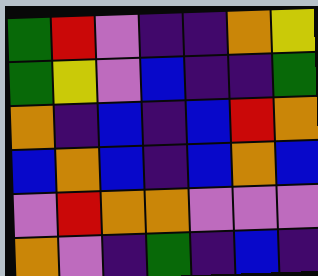[["green", "red", "violet", "indigo", "indigo", "orange", "yellow"], ["green", "yellow", "violet", "blue", "indigo", "indigo", "green"], ["orange", "indigo", "blue", "indigo", "blue", "red", "orange"], ["blue", "orange", "blue", "indigo", "blue", "orange", "blue"], ["violet", "red", "orange", "orange", "violet", "violet", "violet"], ["orange", "violet", "indigo", "green", "indigo", "blue", "indigo"]]